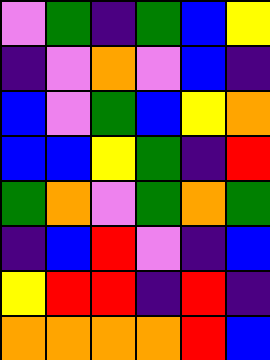[["violet", "green", "indigo", "green", "blue", "yellow"], ["indigo", "violet", "orange", "violet", "blue", "indigo"], ["blue", "violet", "green", "blue", "yellow", "orange"], ["blue", "blue", "yellow", "green", "indigo", "red"], ["green", "orange", "violet", "green", "orange", "green"], ["indigo", "blue", "red", "violet", "indigo", "blue"], ["yellow", "red", "red", "indigo", "red", "indigo"], ["orange", "orange", "orange", "orange", "red", "blue"]]